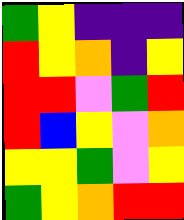[["green", "yellow", "indigo", "indigo", "indigo"], ["red", "yellow", "orange", "indigo", "yellow"], ["red", "red", "violet", "green", "red"], ["red", "blue", "yellow", "violet", "orange"], ["yellow", "yellow", "green", "violet", "yellow"], ["green", "yellow", "orange", "red", "red"]]